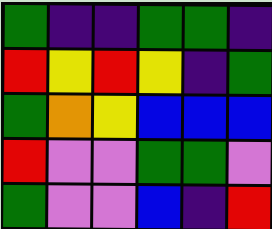[["green", "indigo", "indigo", "green", "green", "indigo"], ["red", "yellow", "red", "yellow", "indigo", "green"], ["green", "orange", "yellow", "blue", "blue", "blue"], ["red", "violet", "violet", "green", "green", "violet"], ["green", "violet", "violet", "blue", "indigo", "red"]]